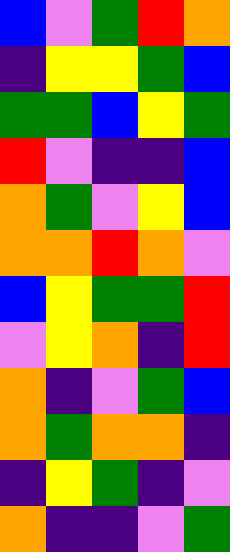[["blue", "violet", "green", "red", "orange"], ["indigo", "yellow", "yellow", "green", "blue"], ["green", "green", "blue", "yellow", "green"], ["red", "violet", "indigo", "indigo", "blue"], ["orange", "green", "violet", "yellow", "blue"], ["orange", "orange", "red", "orange", "violet"], ["blue", "yellow", "green", "green", "red"], ["violet", "yellow", "orange", "indigo", "red"], ["orange", "indigo", "violet", "green", "blue"], ["orange", "green", "orange", "orange", "indigo"], ["indigo", "yellow", "green", "indigo", "violet"], ["orange", "indigo", "indigo", "violet", "green"]]